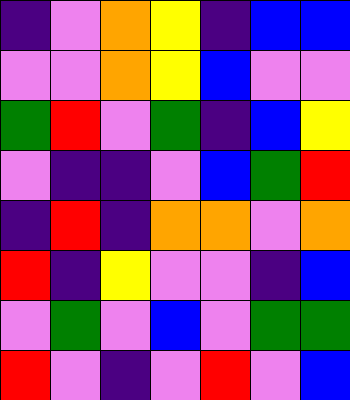[["indigo", "violet", "orange", "yellow", "indigo", "blue", "blue"], ["violet", "violet", "orange", "yellow", "blue", "violet", "violet"], ["green", "red", "violet", "green", "indigo", "blue", "yellow"], ["violet", "indigo", "indigo", "violet", "blue", "green", "red"], ["indigo", "red", "indigo", "orange", "orange", "violet", "orange"], ["red", "indigo", "yellow", "violet", "violet", "indigo", "blue"], ["violet", "green", "violet", "blue", "violet", "green", "green"], ["red", "violet", "indigo", "violet", "red", "violet", "blue"]]